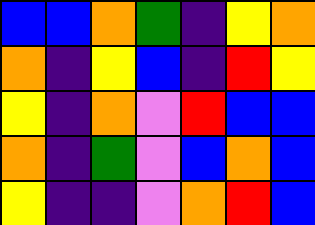[["blue", "blue", "orange", "green", "indigo", "yellow", "orange"], ["orange", "indigo", "yellow", "blue", "indigo", "red", "yellow"], ["yellow", "indigo", "orange", "violet", "red", "blue", "blue"], ["orange", "indigo", "green", "violet", "blue", "orange", "blue"], ["yellow", "indigo", "indigo", "violet", "orange", "red", "blue"]]